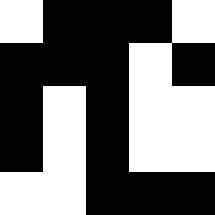[["white", "black", "black", "black", "white"], ["black", "black", "black", "white", "black"], ["black", "white", "black", "white", "white"], ["black", "white", "black", "white", "white"], ["white", "white", "black", "black", "black"]]